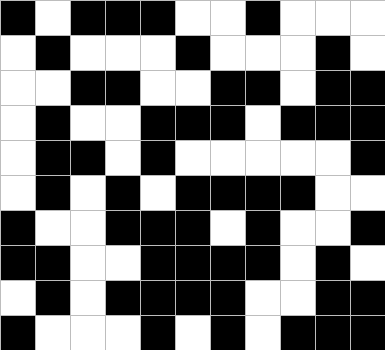[["black", "white", "black", "black", "black", "white", "white", "black", "white", "white", "white"], ["white", "black", "white", "white", "white", "black", "white", "white", "white", "black", "white"], ["white", "white", "black", "black", "white", "white", "black", "black", "white", "black", "black"], ["white", "black", "white", "white", "black", "black", "black", "white", "black", "black", "black"], ["white", "black", "black", "white", "black", "white", "white", "white", "white", "white", "black"], ["white", "black", "white", "black", "white", "black", "black", "black", "black", "white", "white"], ["black", "white", "white", "black", "black", "black", "white", "black", "white", "white", "black"], ["black", "black", "white", "white", "black", "black", "black", "black", "white", "black", "white"], ["white", "black", "white", "black", "black", "black", "black", "white", "white", "black", "black"], ["black", "white", "white", "white", "black", "white", "black", "white", "black", "black", "black"]]